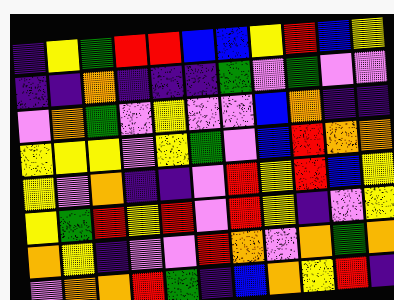[["indigo", "yellow", "green", "red", "red", "blue", "blue", "yellow", "red", "blue", "yellow"], ["indigo", "indigo", "orange", "indigo", "indigo", "indigo", "green", "violet", "green", "violet", "violet"], ["violet", "orange", "green", "violet", "yellow", "violet", "violet", "blue", "orange", "indigo", "indigo"], ["yellow", "yellow", "yellow", "violet", "yellow", "green", "violet", "blue", "red", "orange", "orange"], ["yellow", "violet", "orange", "indigo", "indigo", "violet", "red", "yellow", "red", "blue", "yellow"], ["yellow", "green", "red", "yellow", "red", "violet", "red", "yellow", "indigo", "violet", "yellow"], ["orange", "yellow", "indigo", "violet", "violet", "red", "orange", "violet", "orange", "green", "orange"], ["violet", "orange", "orange", "red", "green", "indigo", "blue", "orange", "yellow", "red", "indigo"]]